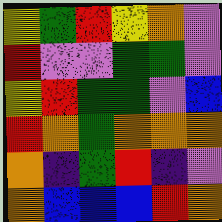[["yellow", "green", "red", "yellow", "orange", "violet"], ["red", "violet", "violet", "green", "green", "violet"], ["yellow", "red", "green", "green", "violet", "blue"], ["red", "orange", "green", "orange", "orange", "orange"], ["orange", "indigo", "green", "red", "indigo", "violet"], ["orange", "blue", "blue", "blue", "red", "orange"]]